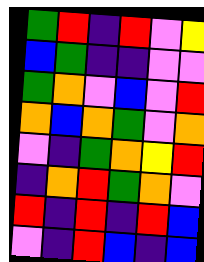[["green", "red", "indigo", "red", "violet", "yellow"], ["blue", "green", "indigo", "indigo", "violet", "violet"], ["green", "orange", "violet", "blue", "violet", "red"], ["orange", "blue", "orange", "green", "violet", "orange"], ["violet", "indigo", "green", "orange", "yellow", "red"], ["indigo", "orange", "red", "green", "orange", "violet"], ["red", "indigo", "red", "indigo", "red", "blue"], ["violet", "indigo", "red", "blue", "indigo", "blue"]]